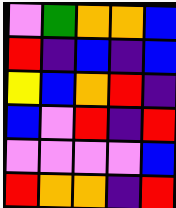[["violet", "green", "orange", "orange", "blue"], ["red", "indigo", "blue", "indigo", "blue"], ["yellow", "blue", "orange", "red", "indigo"], ["blue", "violet", "red", "indigo", "red"], ["violet", "violet", "violet", "violet", "blue"], ["red", "orange", "orange", "indigo", "red"]]